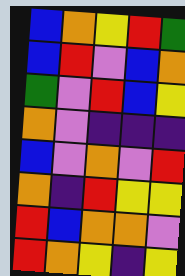[["blue", "orange", "yellow", "red", "green"], ["blue", "red", "violet", "blue", "orange"], ["green", "violet", "red", "blue", "yellow"], ["orange", "violet", "indigo", "indigo", "indigo"], ["blue", "violet", "orange", "violet", "red"], ["orange", "indigo", "red", "yellow", "yellow"], ["red", "blue", "orange", "orange", "violet"], ["red", "orange", "yellow", "indigo", "yellow"]]